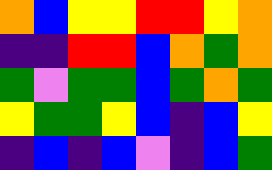[["orange", "blue", "yellow", "yellow", "red", "red", "yellow", "orange"], ["indigo", "indigo", "red", "red", "blue", "orange", "green", "orange"], ["green", "violet", "green", "green", "blue", "green", "orange", "green"], ["yellow", "green", "green", "yellow", "blue", "indigo", "blue", "yellow"], ["indigo", "blue", "indigo", "blue", "violet", "indigo", "blue", "green"]]